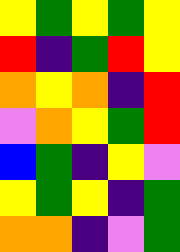[["yellow", "green", "yellow", "green", "yellow"], ["red", "indigo", "green", "red", "yellow"], ["orange", "yellow", "orange", "indigo", "red"], ["violet", "orange", "yellow", "green", "red"], ["blue", "green", "indigo", "yellow", "violet"], ["yellow", "green", "yellow", "indigo", "green"], ["orange", "orange", "indigo", "violet", "green"]]